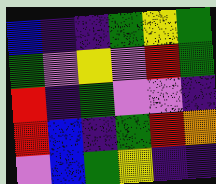[["blue", "indigo", "indigo", "green", "yellow", "green"], ["green", "violet", "yellow", "violet", "red", "green"], ["red", "indigo", "green", "violet", "violet", "indigo"], ["red", "blue", "indigo", "green", "red", "orange"], ["violet", "blue", "green", "yellow", "indigo", "indigo"]]